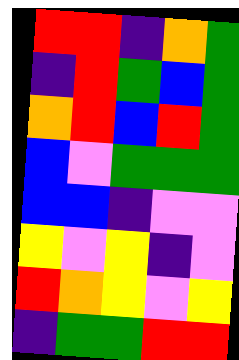[["red", "red", "indigo", "orange", "green"], ["indigo", "red", "green", "blue", "green"], ["orange", "red", "blue", "red", "green"], ["blue", "violet", "green", "green", "green"], ["blue", "blue", "indigo", "violet", "violet"], ["yellow", "violet", "yellow", "indigo", "violet"], ["red", "orange", "yellow", "violet", "yellow"], ["indigo", "green", "green", "red", "red"]]